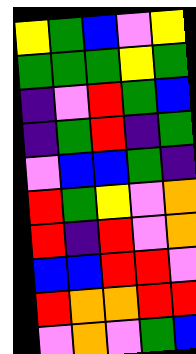[["yellow", "green", "blue", "violet", "yellow"], ["green", "green", "green", "yellow", "green"], ["indigo", "violet", "red", "green", "blue"], ["indigo", "green", "red", "indigo", "green"], ["violet", "blue", "blue", "green", "indigo"], ["red", "green", "yellow", "violet", "orange"], ["red", "indigo", "red", "violet", "orange"], ["blue", "blue", "red", "red", "violet"], ["red", "orange", "orange", "red", "red"], ["violet", "orange", "violet", "green", "blue"]]